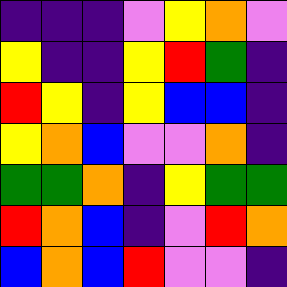[["indigo", "indigo", "indigo", "violet", "yellow", "orange", "violet"], ["yellow", "indigo", "indigo", "yellow", "red", "green", "indigo"], ["red", "yellow", "indigo", "yellow", "blue", "blue", "indigo"], ["yellow", "orange", "blue", "violet", "violet", "orange", "indigo"], ["green", "green", "orange", "indigo", "yellow", "green", "green"], ["red", "orange", "blue", "indigo", "violet", "red", "orange"], ["blue", "orange", "blue", "red", "violet", "violet", "indigo"]]